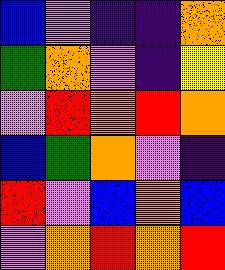[["blue", "violet", "indigo", "indigo", "orange"], ["green", "orange", "violet", "indigo", "yellow"], ["violet", "red", "orange", "red", "orange"], ["blue", "green", "orange", "violet", "indigo"], ["red", "violet", "blue", "orange", "blue"], ["violet", "orange", "red", "orange", "red"]]